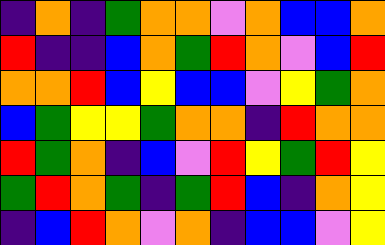[["indigo", "orange", "indigo", "green", "orange", "orange", "violet", "orange", "blue", "blue", "orange"], ["red", "indigo", "indigo", "blue", "orange", "green", "red", "orange", "violet", "blue", "red"], ["orange", "orange", "red", "blue", "yellow", "blue", "blue", "violet", "yellow", "green", "orange"], ["blue", "green", "yellow", "yellow", "green", "orange", "orange", "indigo", "red", "orange", "orange"], ["red", "green", "orange", "indigo", "blue", "violet", "red", "yellow", "green", "red", "yellow"], ["green", "red", "orange", "green", "indigo", "green", "red", "blue", "indigo", "orange", "yellow"], ["indigo", "blue", "red", "orange", "violet", "orange", "indigo", "blue", "blue", "violet", "yellow"]]